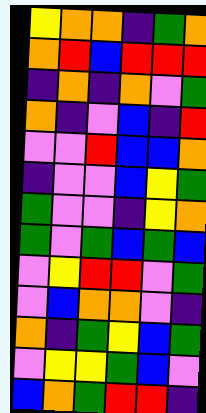[["yellow", "orange", "orange", "indigo", "green", "orange"], ["orange", "red", "blue", "red", "red", "red"], ["indigo", "orange", "indigo", "orange", "violet", "green"], ["orange", "indigo", "violet", "blue", "indigo", "red"], ["violet", "violet", "red", "blue", "blue", "orange"], ["indigo", "violet", "violet", "blue", "yellow", "green"], ["green", "violet", "violet", "indigo", "yellow", "orange"], ["green", "violet", "green", "blue", "green", "blue"], ["violet", "yellow", "red", "red", "violet", "green"], ["violet", "blue", "orange", "orange", "violet", "indigo"], ["orange", "indigo", "green", "yellow", "blue", "green"], ["violet", "yellow", "yellow", "green", "blue", "violet"], ["blue", "orange", "green", "red", "red", "indigo"]]